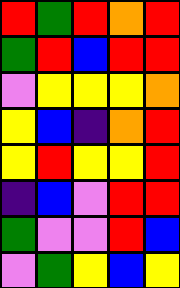[["red", "green", "red", "orange", "red"], ["green", "red", "blue", "red", "red"], ["violet", "yellow", "yellow", "yellow", "orange"], ["yellow", "blue", "indigo", "orange", "red"], ["yellow", "red", "yellow", "yellow", "red"], ["indigo", "blue", "violet", "red", "red"], ["green", "violet", "violet", "red", "blue"], ["violet", "green", "yellow", "blue", "yellow"]]